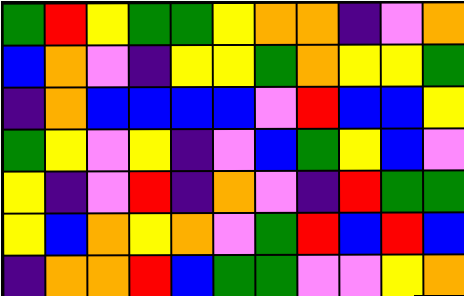[["green", "red", "yellow", "green", "green", "yellow", "orange", "orange", "indigo", "violet", "orange"], ["blue", "orange", "violet", "indigo", "yellow", "yellow", "green", "orange", "yellow", "yellow", "green"], ["indigo", "orange", "blue", "blue", "blue", "blue", "violet", "red", "blue", "blue", "yellow"], ["green", "yellow", "violet", "yellow", "indigo", "violet", "blue", "green", "yellow", "blue", "violet"], ["yellow", "indigo", "violet", "red", "indigo", "orange", "violet", "indigo", "red", "green", "green"], ["yellow", "blue", "orange", "yellow", "orange", "violet", "green", "red", "blue", "red", "blue"], ["indigo", "orange", "orange", "red", "blue", "green", "green", "violet", "violet", "yellow", "orange"]]